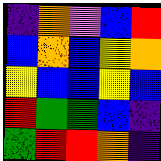[["indigo", "orange", "violet", "blue", "red"], ["blue", "orange", "blue", "yellow", "orange"], ["yellow", "blue", "blue", "yellow", "blue"], ["red", "green", "green", "blue", "indigo"], ["green", "red", "red", "orange", "indigo"]]